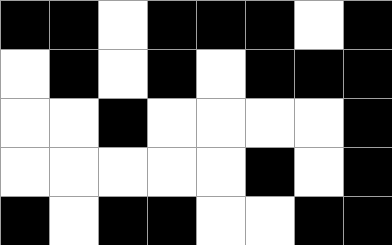[["black", "black", "white", "black", "black", "black", "white", "black"], ["white", "black", "white", "black", "white", "black", "black", "black"], ["white", "white", "black", "white", "white", "white", "white", "black"], ["white", "white", "white", "white", "white", "black", "white", "black"], ["black", "white", "black", "black", "white", "white", "black", "black"]]